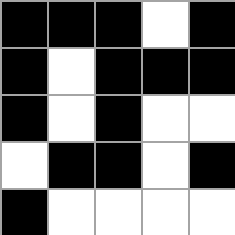[["black", "black", "black", "white", "black"], ["black", "white", "black", "black", "black"], ["black", "white", "black", "white", "white"], ["white", "black", "black", "white", "black"], ["black", "white", "white", "white", "white"]]